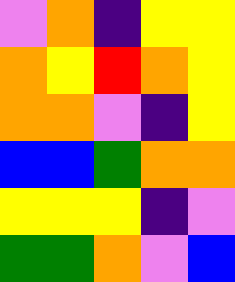[["violet", "orange", "indigo", "yellow", "yellow"], ["orange", "yellow", "red", "orange", "yellow"], ["orange", "orange", "violet", "indigo", "yellow"], ["blue", "blue", "green", "orange", "orange"], ["yellow", "yellow", "yellow", "indigo", "violet"], ["green", "green", "orange", "violet", "blue"]]